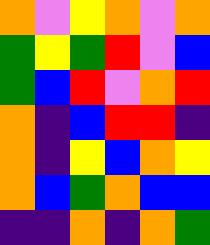[["orange", "violet", "yellow", "orange", "violet", "orange"], ["green", "yellow", "green", "red", "violet", "blue"], ["green", "blue", "red", "violet", "orange", "red"], ["orange", "indigo", "blue", "red", "red", "indigo"], ["orange", "indigo", "yellow", "blue", "orange", "yellow"], ["orange", "blue", "green", "orange", "blue", "blue"], ["indigo", "indigo", "orange", "indigo", "orange", "green"]]